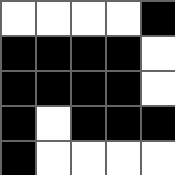[["white", "white", "white", "white", "black"], ["black", "black", "black", "black", "white"], ["black", "black", "black", "black", "white"], ["black", "white", "black", "black", "black"], ["black", "white", "white", "white", "white"]]